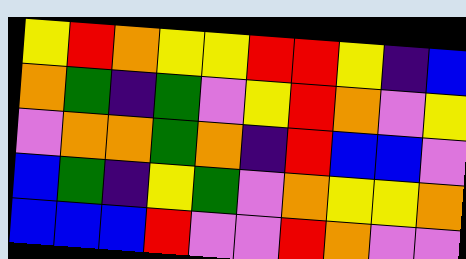[["yellow", "red", "orange", "yellow", "yellow", "red", "red", "yellow", "indigo", "blue"], ["orange", "green", "indigo", "green", "violet", "yellow", "red", "orange", "violet", "yellow"], ["violet", "orange", "orange", "green", "orange", "indigo", "red", "blue", "blue", "violet"], ["blue", "green", "indigo", "yellow", "green", "violet", "orange", "yellow", "yellow", "orange"], ["blue", "blue", "blue", "red", "violet", "violet", "red", "orange", "violet", "violet"]]